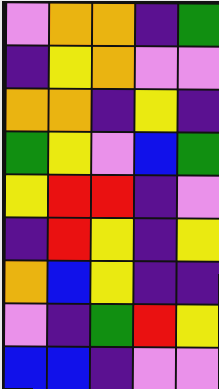[["violet", "orange", "orange", "indigo", "green"], ["indigo", "yellow", "orange", "violet", "violet"], ["orange", "orange", "indigo", "yellow", "indigo"], ["green", "yellow", "violet", "blue", "green"], ["yellow", "red", "red", "indigo", "violet"], ["indigo", "red", "yellow", "indigo", "yellow"], ["orange", "blue", "yellow", "indigo", "indigo"], ["violet", "indigo", "green", "red", "yellow"], ["blue", "blue", "indigo", "violet", "violet"]]